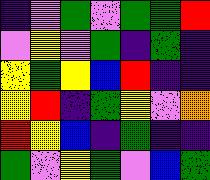[["indigo", "violet", "green", "violet", "green", "green", "red"], ["violet", "yellow", "violet", "green", "indigo", "green", "indigo"], ["yellow", "green", "yellow", "blue", "red", "indigo", "indigo"], ["yellow", "red", "indigo", "green", "yellow", "violet", "orange"], ["red", "yellow", "blue", "indigo", "green", "indigo", "indigo"], ["green", "violet", "yellow", "green", "violet", "blue", "green"]]